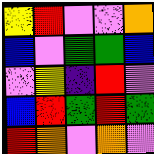[["yellow", "red", "violet", "violet", "orange"], ["blue", "violet", "green", "green", "blue"], ["violet", "yellow", "indigo", "red", "violet"], ["blue", "red", "green", "red", "green"], ["red", "orange", "violet", "orange", "violet"]]